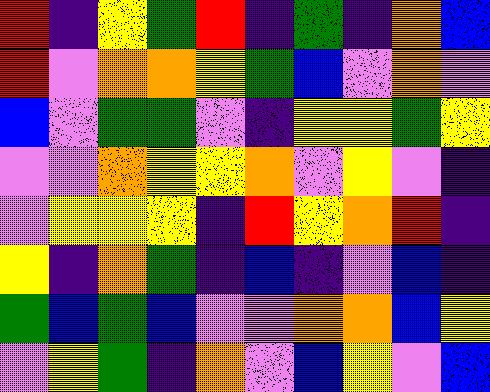[["red", "indigo", "yellow", "green", "red", "indigo", "green", "indigo", "orange", "blue"], ["red", "violet", "orange", "orange", "yellow", "green", "blue", "violet", "orange", "violet"], ["blue", "violet", "green", "green", "violet", "indigo", "yellow", "yellow", "green", "yellow"], ["violet", "violet", "orange", "yellow", "yellow", "orange", "violet", "yellow", "violet", "indigo"], ["violet", "yellow", "yellow", "yellow", "indigo", "red", "yellow", "orange", "red", "indigo"], ["yellow", "indigo", "orange", "green", "indigo", "blue", "indigo", "violet", "blue", "indigo"], ["green", "blue", "green", "blue", "violet", "violet", "orange", "orange", "blue", "yellow"], ["violet", "yellow", "green", "indigo", "orange", "violet", "blue", "yellow", "violet", "blue"]]